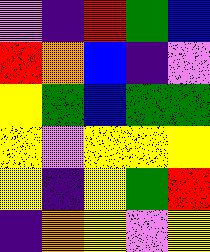[["violet", "indigo", "red", "green", "blue"], ["red", "orange", "blue", "indigo", "violet"], ["yellow", "green", "blue", "green", "green"], ["yellow", "violet", "yellow", "yellow", "yellow"], ["yellow", "indigo", "yellow", "green", "red"], ["indigo", "orange", "yellow", "violet", "yellow"]]